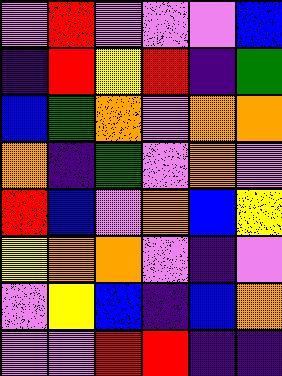[["violet", "red", "violet", "violet", "violet", "blue"], ["indigo", "red", "yellow", "red", "indigo", "green"], ["blue", "green", "orange", "violet", "orange", "orange"], ["orange", "indigo", "green", "violet", "orange", "violet"], ["red", "blue", "violet", "orange", "blue", "yellow"], ["yellow", "orange", "orange", "violet", "indigo", "violet"], ["violet", "yellow", "blue", "indigo", "blue", "orange"], ["violet", "violet", "red", "red", "indigo", "indigo"]]